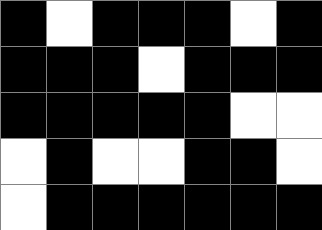[["black", "white", "black", "black", "black", "white", "black"], ["black", "black", "black", "white", "black", "black", "black"], ["black", "black", "black", "black", "black", "white", "white"], ["white", "black", "white", "white", "black", "black", "white"], ["white", "black", "black", "black", "black", "black", "black"]]